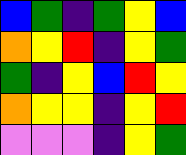[["blue", "green", "indigo", "green", "yellow", "blue"], ["orange", "yellow", "red", "indigo", "yellow", "green"], ["green", "indigo", "yellow", "blue", "red", "yellow"], ["orange", "yellow", "yellow", "indigo", "yellow", "red"], ["violet", "violet", "violet", "indigo", "yellow", "green"]]